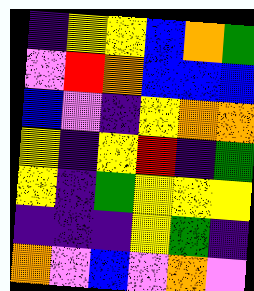[["indigo", "yellow", "yellow", "blue", "orange", "green"], ["violet", "red", "orange", "blue", "blue", "blue"], ["blue", "violet", "indigo", "yellow", "orange", "orange"], ["yellow", "indigo", "yellow", "red", "indigo", "green"], ["yellow", "indigo", "green", "yellow", "yellow", "yellow"], ["indigo", "indigo", "indigo", "yellow", "green", "indigo"], ["orange", "violet", "blue", "violet", "orange", "violet"]]